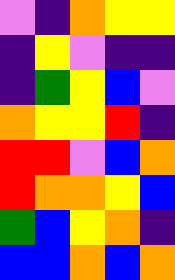[["violet", "indigo", "orange", "yellow", "yellow"], ["indigo", "yellow", "violet", "indigo", "indigo"], ["indigo", "green", "yellow", "blue", "violet"], ["orange", "yellow", "yellow", "red", "indigo"], ["red", "red", "violet", "blue", "orange"], ["red", "orange", "orange", "yellow", "blue"], ["green", "blue", "yellow", "orange", "indigo"], ["blue", "blue", "orange", "blue", "orange"]]